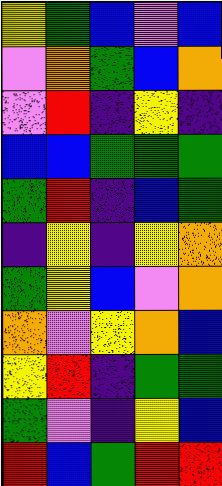[["yellow", "green", "blue", "violet", "blue"], ["violet", "orange", "green", "blue", "orange"], ["violet", "red", "indigo", "yellow", "indigo"], ["blue", "blue", "green", "green", "green"], ["green", "red", "indigo", "blue", "green"], ["indigo", "yellow", "indigo", "yellow", "orange"], ["green", "yellow", "blue", "violet", "orange"], ["orange", "violet", "yellow", "orange", "blue"], ["yellow", "red", "indigo", "green", "green"], ["green", "violet", "indigo", "yellow", "blue"], ["red", "blue", "green", "red", "red"]]